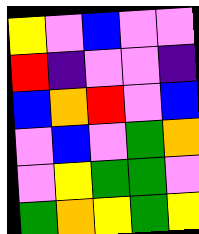[["yellow", "violet", "blue", "violet", "violet"], ["red", "indigo", "violet", "violet", "indigo"], ["blue", "orange", "red", "violet", "blue"], ["violet", "blue", "violet", "green", "orange"], ["violet", "yellow", "green", "green", "violet"], ["green", "orange", "yellow", "green", "yellow"]]